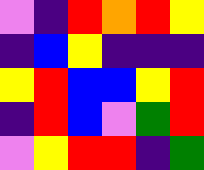[["violet", "indigo", "red", "orange", "red", "yellow"], ["indigo", "blue", "yellow", "indigo", "indigo", "indigo"], ["yellow", "red", "blue", "blue", "yellow", "red"], ["indigo", "red", "blue", "violet", "green", "red"], ["violet", "yellow", "red", "red", "indigo", "green"]]